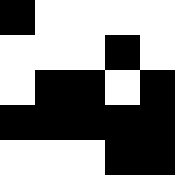[["black", "white", "white", "white", "white"], ["white", "white", "white", "black", "white"], ["white", "black", "black", "white", "black"], ["black", "black", "black", "black", "black"], ["white", "white", "white", "black", "black"]]